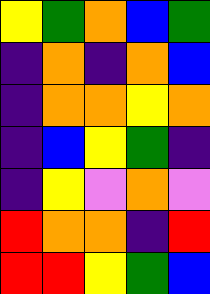[["yellow", "green", "orange", "blue", "green"], ["indigo", "orange", "indigo", "orange", "blue"], ["indigo", "orange", "orange", "yellow", "orange"], ["indigo", "blue", "yellow", "green", "indigo"], ["indigo", "yellow", "violet", "orange", "violet"], ["red", "orange", "orange", "indigo", "red"], ["red", "red", "yellow", "green", "blue"]]